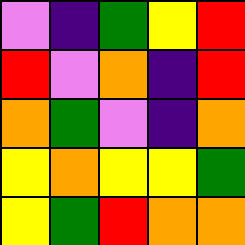[["violet", "indigo", "green", "yellow", "red"], ["red", "violet", "orange", "indigo", "red"], ["orange", "green", "violet", "indigo", "orange"], ["yellow", "orange", "yellow", "yellow", "green"], ["yellow", "green", "red", "orange", "orange"]]